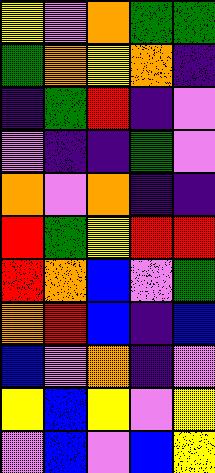[["yellow", "violet", "orange", "green", "green"], ["green", "orange", "yellow", "orange", "indigo"], ["indigo", "green", "red", "indigo", "violet"], ["violet", "indigo", "indigo", "green", "violet"], ["orange", "violet", "orange", "indigo", "indigo"], ["red", "green", "yellow", "red", "red"], ["red", "orange", "blue", "violet", "green"], ["orange", "red", "blue", "indigo", "blue"], ["blue", "violet", "orange", "indigo", "violet"], ["yellow", "blue", "yellow", "violet", "yellow"], ["violet", "blue", "violet", "blue", "yellow"]]